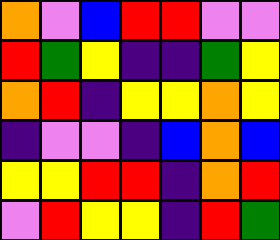[["orange", "violet", "blue", "red", "red", "violet", "violet"], ["red", "green", "yellow", "indigo", "indigo", "green", "yellow"], ["orange", "red", "indigo", "yellow", "yellow", "orange", "yellow"], ["indigo", "violet", "violet", "indigo", "blue", "orange", "blue"], ["yellow", "yellow", "red", "red", "indigo", "orange", "red"], ["violet", "red", "yellow", "yellow", "indigo", "red", "green"]]